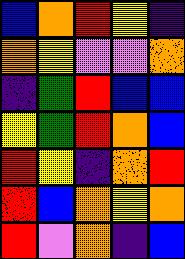[["blue", "orange", "red", "yellow", "indigo"], ["orange", "yellow", "violet", "violet", "orange"], ["indigo", "green", "red", "blue", "blue"], ["yellow", "green", "red", "orange", "blue"], ["red", "yellow", "indigo", "orange", "red"], ["red", "blue", "orange", "yellow", "orange"], ["red", "violet", "orange", "indigo", "blue"]]